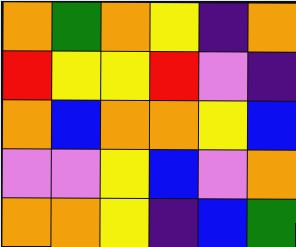[["orange", "green", "orange", "yellow", "indigo", "orange"], ["red", "yellow", "yellow", "red", "violet", "indigo"], ["orange", "blue", "orange", "orange", "yellow", "blue"], ["violet", "violet", "yellow", "blue", "violet", "orange"], ["orange", "orange", "yellow", "indigo", "blue", "green"]]